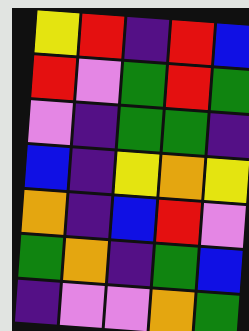[["yellow", "red", "indigo", "red", "blue"], ["red", "violet", "green", "red", "green"], ["violet", "indigo", "green", "green", "indigo"], ["blue", "indigo", "yellow", "orange", "yellow"], ["orange", "indigo", "blue", "red", "violet"], ["green", "orange", "indigo", "green", "blue"], ["indigo", "violet", "violet", "orange", "green"]]